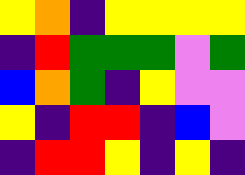[["yellow", "orange", "indigo", "yellow", "yellow", "yellow", "yellow"], ["indigo", "red", "green", "green", "green", "violet", "green"], ["blue", "orange", "green", "indigo", "yellow", "violet", "violet"], ["yellow", "indigo", "red", "red", "indigo", "blue", "violet"], ["indigo", "red", "red", "yellow", "indigo", "yellow", "indigo"]]